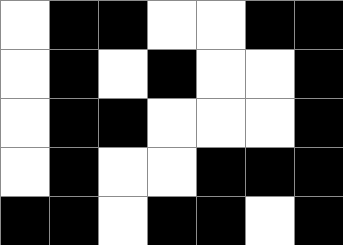[["white", "black", "black", "white", "white", "black", "black"], ["white", "black", "white", "black", "white", "white", "black"], ["white", "black", "black", "white", "white", "white", "black"], ["white", "black", "white", "white", "black", "black", "black"], ["black", "black", "white", "black", "black", "white", "black"]]